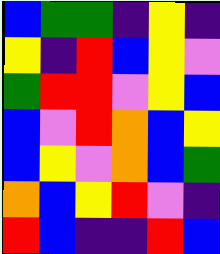[["blue", "green", "green", "indigo", "yellow", "indigo"], ["yellow", "indigo", "red", "blue", "yellow", "violet"], ["green", "red", "red", "violet", "yellow", "blue"], ["blue", "violet", "red", "orange", "blue", "yellow"], ["blue", "yellow", "violet", "orange", "blue", "green"], ["orange", "blue", "yellow", "red", "violet", "indigo"], ["red", "blue", "indigo", "indigo", "red", "blue"]]